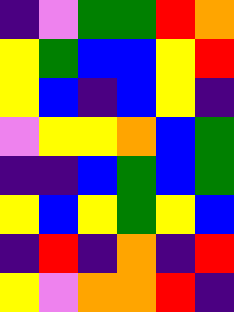[["indigo", "violet", "green", "green", "red", "orange"], ["yellow", "green", "blue", "blue", "yellow", "red"], ["yellow", "blue", "indigo", "blue", "yellow", "indigo"], ["violet", "yellow", "yellow", "orange", "blue", "green"], ["indigo", "indigo", "blue", "green", "blue", "green"], ["yellow", "blue", "yellow", "green", "yellow", "blue"], ["indigo", "red", "indigo", "orange", "indigo", "red"], ["yellow", "violet", "orange", "orange", "red", "indigo"]]